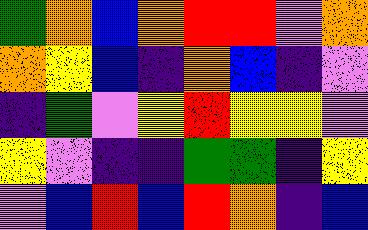[["green", "orange", "blue", "orange", "red", "red", "violet", "orange"], ["orange", "yellow", "blue", "indigo", "orange", "blue", "indigo", "violet"], ["indigo", "green", "violet", "yellow", "red", "yellow", "yellow", "violet"], ["yellow", "violet", "indigo", "indigo", "green", "green", "indigo", "yellow"], ["violet", "blue", "red", "blue", "red", "orange", "indigo", "blue"]]